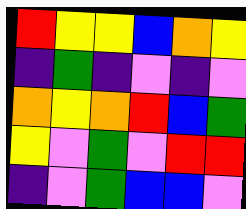[["red", "yellow", "yellow", "blue", "orange", "yellow"], ["indigo", "green", "indigo", "violet", "indigo", "violet"], ["orange", "yellow", "orange", "red", "blue", "green"], ["yellow", "violet", "green", "violet", "red", "red"], ["indigo", "violet", "green", "blue", "blue", "violet"]]